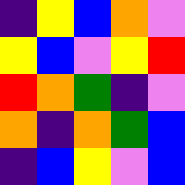[["indigo", "yellow", "blue", "orange", "violet"], ["yellow", "blue", "violet", "yellow", "red"], ["red", "orange", "green", "indigo", "violet"], ["orange", "indigo", "orange", "green", "blue"], ["indigo", "blue", "yellow", "violet", "blue"]]